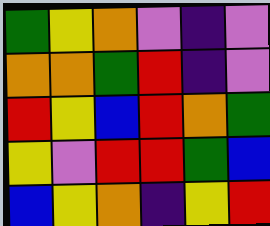[["green", "yellow", "orange", "violet", "indigo", "violet"], ["orange", "orange", "green", "red", "indigo", "violet"], ["red", "yellow", "blue", "red", "orange", "green"], ["yellow", "violet", "red", "red", "green", "blue"], ["blue", "yellow", "orange", "indigo", "yellow", "red"]]